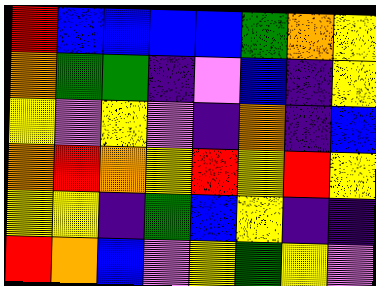[["red", "blue", "blue", "blue", "blue", "green", "orange", "yellow"], ["orange", "green", "green", "indigo", "violet", "blue", "indigo", "yellow"], ["yellow", "violet", "yellow", "violet", "indigo", "orange", "indigo", "blue"], ["orange", "red", "orange", "yellow", "red", "yellow", "red", "yellow"], ["yellow", "yellow", "indigo", "green", "blue", "yellow", "indigo", "indigo"], ["red", "orange", "blue", "violet", "yellow", "green", "yellow", "violet"]]